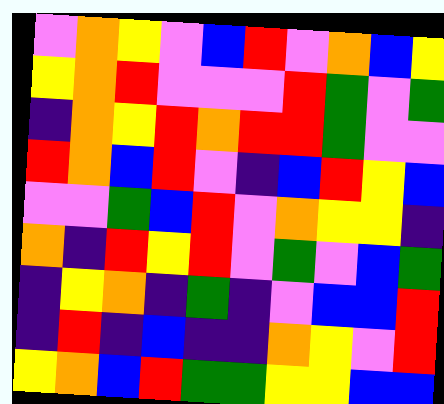[["violet", "orange", "yellow", "violet", "blue", "red", "violet", "orange", "blue", "yellow"], ["yellow", "orange", "red", "violet", "violet", "violet", "red", "green", "violet", "green"], ["indigo", "orange", "yellow", "red", "orange", "red", "red", "green", "violet", "violet"], ["red", "orange", "blue", "red", "violet", "indigo", "blue", "red", "yellow", "blue"], ["violet", "violet", "green", "blue", "red", "violet", "orange", "yellow", "yellow", "indigo"], ["orange", "indigo", "red", "yellow", "red", "violet", "green", "violet", "blue", "green"], ["indigo", "yellow", "orange", "indigo", "green", "indigo", "violet", "blue", "blue", "red"], ["indigo", "red", "indigo", "blue", "indigo", "indigo", "orange", "yellow", "violet", "red"], ["yellow", "orange", "blue", "red", "green", "green", "yellow", "yellow", "blue", "blue"]]